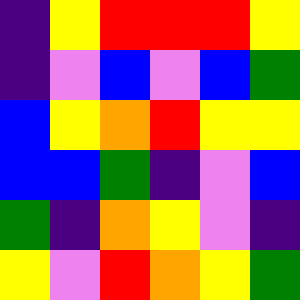[["indigo", "yellow", "red", "red", "red", "yellow"], ["indigo", "violet", "blue", "violet", "blue", "green"], ["blue", "yellow", "orange", "red", "yellow", "yellow"], ["blue", "blue", "green", "indigo", "violet", "blue"], ["green", "indigo", "orange", "yellow", "violet", "indigo"], ["yellow", "violet", "red", "orange", "yellow", "green"]]